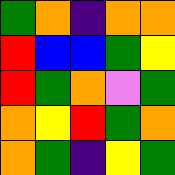[["green", "orange", "indigo", "orange", "orange"], ["red", "blue", "blue", "green", "yellow"], ["red", "green", "orange", "violet", "green"], ["orange", "yellow", "red", "green", "orange"], ["orange", "green", "indigo", "yellow", "green"]]